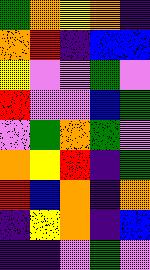[["green", "orange", "yellow", "orange", "indigo"], ["orange", "red", "indigo", "blue", "blue"], ["yellow", "violet", "violet", "green", "violet"], ["red", "violet", "violet", "blue", "green"], ["violet", "green", "orange", "green", "violet"], ["orange", "yellow", "red", "indigo", "green"], ["red", "blue", "orange", "indigo", "orange"], ["indigo", "yellow", "orange", "indigo", "blue"], ["indigo", "indigo", "violet", "green", "violet"]]